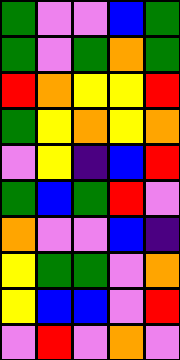[["green", "violet", "violet", "blue", "green"], ["green", "violet", "green", "orange", "green"], ["red", "orange", "yellow", "yellow", "red"], ["green", "yellow", "orange", "yellow", "orange"], ["violet", "yellow", "indigo", "blue", "red"], ["green", "blue", "green", "red", "violet"], ["orange", "violet", "violet", "blue", "indigo"], ["yellow", "green", "green", "violet", "orange"], ["yellow", "blue", "blue", "violet", "red"], ["violet", "red", "violet", "orange", "violet"]]